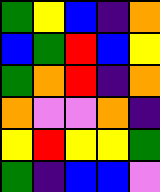[["green", "yellow", "blue", "indigo", "orange"], ["blue", "green", "red", "blue", "yellow"], ["green", "orange", "red", "indigo", "orange"], ["orange", "violet", "violet", "orange", "indigo"], ["yellow", "red", "yellow", "yellow", "green"], ["green", "indigo", "blue", "blue", "violet"]]